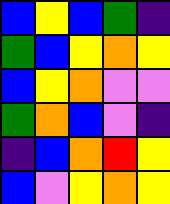[["blue", "yellow", "blue", "green", "indigo"], ["green", "blue", "yellow", "orange", "yellow"], ["blue", "yellow", "orange", "violet", "violet"], ["green", "orange", "blue", "violet", "indigo"], ["indigo", "blue", "orange", "red", "yellow"], ["blue", "violet", "yellow", "orange", "yellow"]]